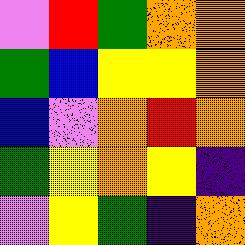[["violet", "red", "green", "orange", "orange"], ["green", "blue", "yellow", "yellow", "orange"], ["blue", "violet", "orange", "red", "orange"], ["green", "yellow", "orange", "yellow", "indigo"], ["violet", "yellow", "green", "indigo", "orange"]]